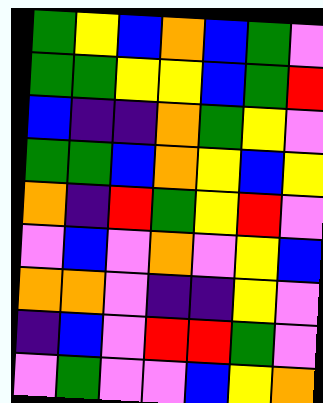[["green", "yellow", "blue", "orange", "blue", "green", "violet"], ["green", "green", "yellow", "yellow", "blue", "green", "red"], ["blue", "indigo", "indigo", "orange", "green", "yellow", "violet"], ["green", "green", "blue", "orange", "yellow", "blue", "yellow"], ["orange", "indigo", "red", "green", "yellow", "red", "violet"], ["violet", "blue", "violet", "orange", "violet", "yellow", "blue"], ["orange", "orange", "violet", "indigo", "indigo", "yellow", "violet"], ["indigo", "blue", "violet", "red", "red", "green", "violet"], ["violet", "green", "violet", "violet", "blue", "yellow", "orange"]]